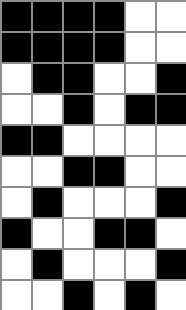[["black", "black", "black", "black", "white", "white"], ["black", "black", "black", "black", "white", "white"], ["white", "black", "black", "white", "white", "black"], ["white", "white", "black", "white", "black", "black"], ["black", "black", "white", "white", "white", "white"], ["white", "white", "black", "black", "white", "white"], ["white", "black", "white", "white", "white", "black"], ["black", "white", "white", "black", "black", "white"], ["white", "black", "white", "white", "white", "black"], ["white", "white", "black", "white", "black", "white"]]